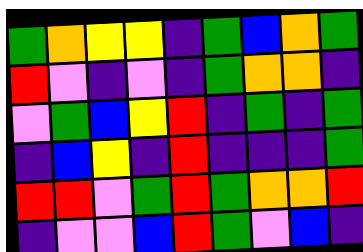[["green", "orange", "yellow", "yellow", "indigo", "green", "blue", "orange", "green"], ["red", "violet", "indigo", "violet", "indigo", "green", "orange", "orange", "indigo"], ["violet", "green", "blue", "yellow", "red", "indigo", "green", "indigo", "green"], ["indigo", "blue", "yellow", "indigo", "red", "indigo", "indigo", "indigo", "green"], ["red", "red", "violet", "green", "red", "green", "orange", "orange", "red"], ["indigo", "violet", "violet", "blue", "red", "green", "violet", "blue", "indigo"]]